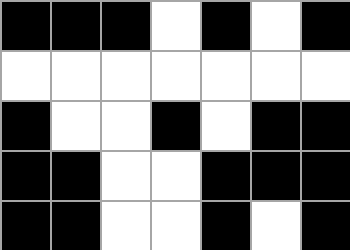[["black", "black", "black", "white", "black", "white", "black"], ["white", "white", "white", "white", "white", "white", "white"], ["black", "white", "white", "black", "white", "black", "black"], ["black", "black", "white", "white", "black", "black", "black"], ["black", "black", "white", "white", "black", "white", "black"]]